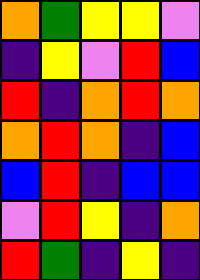[["orange", "green", "yellow", "yellow", "violet"], ["indigo", "yellow", "violet", "red", "blue"], ["red", "indigo", "orange", "red", "orange"], ["orange", "red", "orange", "indigo", "blue"], ["blue", "red", "indigo", "blue", "blue"], ["violet", "red", "yellow", "indigo", "orange"], ["red", "green", "indigo", "yellow", "indigo"]]